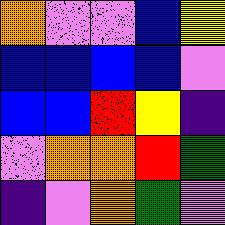[["orange", "violet", "violet", "blue", "yellow"], ["blue", "blue", "blue", "blue", "violet"], ["blue", "blue", "red", "yellow", "indigo"], ["violet", "orange", "orange", "red", "green"], ["indigo", "violet", "orange", "green", "violet"]]